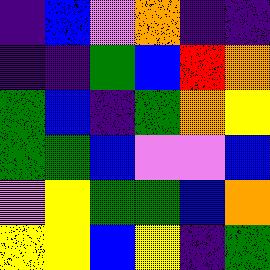[["indigo", "blue", "violet", "orange", "indigo", "indigo"], ["indigo", "indigo", "green", "blue", "red", "orange"], ["green", "blue", "indigo", "green", "orange", "yellow"], ["green", "green", "blue", "violet", "violet", "blue"], ["violet", "yellow", "green", "green", "blue", "orange"], ["yellow", "yellow", "blue", "yellow", "indigo", "green"]]